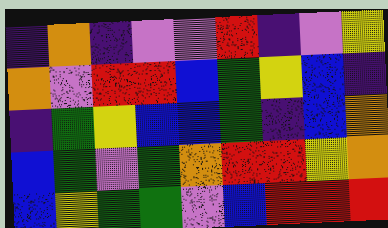[["indigo", "orange", "indigo", "violet", "violet", "red", "indigo", "violet", "yellow"], ["orange", "violet", "red", "red", "blue", "green", "yellow", "blue", "indigo"], ["indigo", "green", "yellow", "blue", "blue", "green", "indigo", "blue", "orange"], ["blue", "green", "violet", "green", "orange", "red", "red", "yellow", "orange"], ["blue", "yellow", "green", "green", "violet", "blue", "red", "red", "red"]]